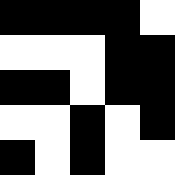[["black", "black", "black", "black", "white"], ["white", "white", "white", "black", "black"], ["black", "black", "white", "black", "black"], ["white", "white", "black", "white", "black"], ["black", "white", "black", "white", "white"]]